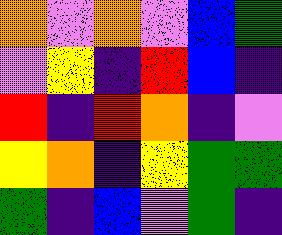[["orange", "violet", "orange", "violet", "blue", "green"], ["violet", "yellow", "indigo", "red", "blue", "indigo"], ["red", "indigo", "red", "orange", "indigo", "violet"], ["yellow", "orange", "indigo", "yellow", "green", "green"], ["green", "indigo", "blue", "violet", "green", "indigo"]]